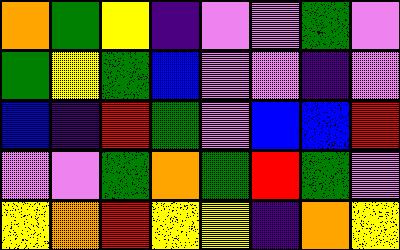[["orange", "green", "yellow", "indigo", "violet", "violet", "green", "violet"], ["green", "yellow", "green", "blue", "violet", "violet", "indigo", "violet"], ["blue", "indigo", "red", "green", "violet", "blue", "blue", "red"], ["violet", "violet", "green", "orange", "green", "red", "green", "violet"], ["yellow", "orange", "red", "yellow", "yellow", "indigo", "orange", "yellow"]]